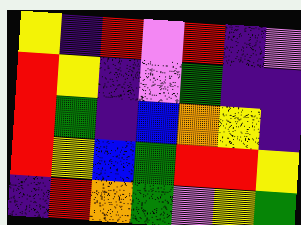[["yellow", "indigo", "red", "violet", "red", "indigo", "violet"], ["red", "yellow", "indigo", "violet", "green", "indigo", "indigo"], ["red", "green", "indigo", "blue", "orange", "yellow", "indigo"], ["red", "yellow", "blue", "green", "red", "red", "yellow"], ["indigo", "red", "orange", "green", "violet", "yellow", "green"]]